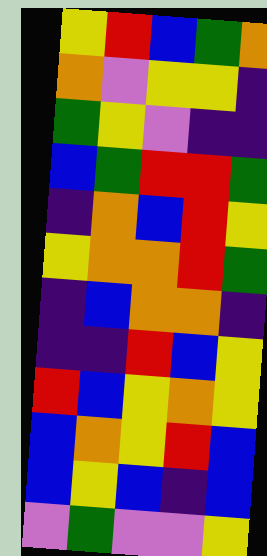[["yellow", "red", "blue", "green", "orange"], ["orange", "violet", "yellow", "yellow", "indigo"], ["green", "yellow", "violet", "indigo", "indigo"], ["blue", "green", "red", "red", "green"], ["indigo", "orange", "blue", "red", "yellow"], ["yellow", "orange", "orange", "red", "green"], ["indigo", "blue", "orange", "orange", "indigo"], ["indigo", "indigo", "red", "blue", "yellow"], ["red", "blue", "yellow", "orange", "yellow"], ["blue", "orange", "yellow", "red", "blue"], ["blue", "yellow", "blue", "indigo", "blue"], ["violet", "green", "violet", "violet", "yellow"]]